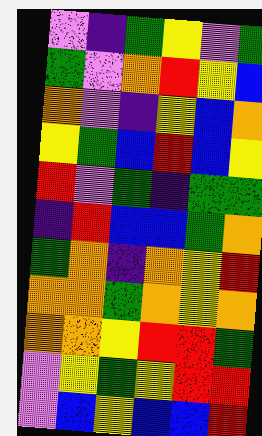[["violet", "indigo", "green", "yellow", "violet", "green"], ["green", "violet", "orange", "red", "yellow", "blue"], ["orange", "violet", "indigo", "yellow", "blue", "orange"], ["yellow", "green", "blue", "red", "blue", "yellow"], ["red", "violet", "green", "indigo", "green", "green"], ["indigo", "red", "blue", "blue", "green", "orange"], ["green", "orange", "indigo", "orange", "yellow", "red"], ["orange", "orange", "green", "orange", "yellow", "orange"], ["orange", "orange", "yellow", "red", "red", "green"], ["violet", "yellow", "green", "yellow", "red", "red"], ["violet", "blue", "yellow", "blue", "blue", "red"]]